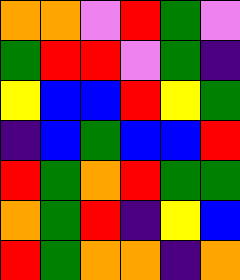[["orange", "orange", "violet", "red", "green", "violet"], ["green", "red", "red", "violet", "green", "indigo"], ["yellow", "blue", "blue", "red", "yellow", "green"], ["indigo", "blue", "green", "blue", "blue", "red"], ["red", "green", "orange", "red", "green", "green"], ["orange", "green", "red", "indigo", "yellow", "blue"], ["red", "green", "orange", "orange", "indigo", "orange"]]